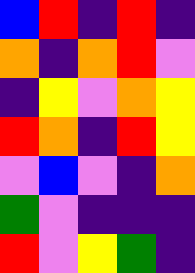[["blue", "red", "indigo", "red", "indigo"], ["orange", "indigo", "orange", "red", "violet"], ["indigo", "yellow", "violet", "orange", "yellow"], ["red", "orange", "indigo", "red", "yellow"], ["violet", "blue", "violet", "indigo", "orange"], ["green", "violet", "indigo", "indigo", "indigo"], ["red", "violet", "yellow", "green", "indigo"]]